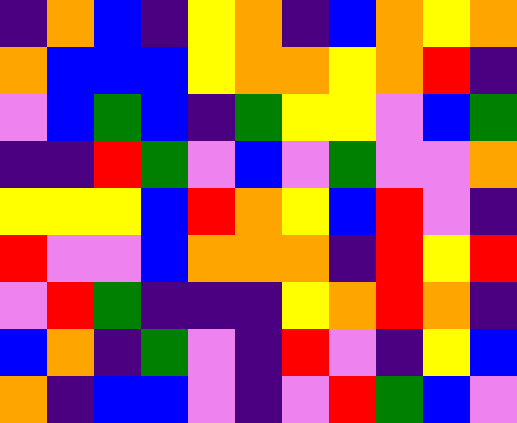[["indigo", "orange", "blue", "indigo", "yellow", "orange", "indigo", "blue", "orange", "yellow", "orange"], ["orange", "blue", "blue", "blue", "yellow", "orange", "orange", "yellow", "orange", "red", "indigo"], ["violet", "blue", "green", "blue", "indigo", "green", "yellow", "yellow", "violet", "blue", "green"], ["indigo", "indigo", "red", "green", "violet", "blue", "violet", "green", "violet", "violet", "orange"], ["yellow", "yellow", "yellow", "blue", "red", "orange", "yellow", "blue", "red", "violet", "indigo"], ["red", "violet", "violet", "blue", "orange", "orange", "orange", "indigo", "red", "yellow", "red"], ["violet", "red", "green", "indigo", "indigo", "indigo", "yellow", "orange", "red", "orange", "indigo"], ["blue", "orange", "indigo", "green", "violet", "indigo", "red", "violet", "indigo", "yellow", "blue"], ["orange", "indigo", "blue", "blue", "violet", "indigo", "violet", "red", "green", "blue", "violet"]]